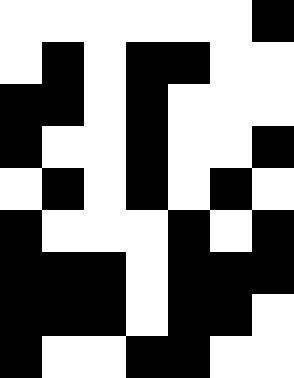[["white", "white", "white", "white", "white", "white", "black"], ["white", "black", "white", "black", "black", "white", "white"], ["black", "black", "white", "black", "white", "white", "white"], ["black", "white", "white", "black", "white", "white", "black"], ["white", "black", "white", "black", "white", "black", "white"], ["black", "white", "white", "white", "black", "white", "black"], ["black", "black", "black", "white", "black", "black", "black"], ["black", "black", "black", "white", "black", "black", "white"], ["black", "white", "white", "black", "black", "white", "white"]]